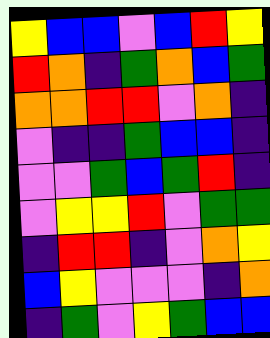[["yellow", "blue", "blue", "violet", "blue", "red", "yellow"], ["red", "orange", "indigo", "green", "orange", "blue", "green"], ["orange", "orange", "red", "red", "violet", "orange", "indigo"], ["violet", "indigo", "indigo", "green", "blue", "blue", "indigo"], ["violet", "violet", "green", "blue", "green", "red", "indigo"], ["violet", "yellow", "yellow", "red", "violet", "green", "green"], ["indigo", "red", "red", "indigo", "violet", "orange", "yellow"], ["blue", "yellow", "violet", "violet", "violet", "indigo", "orange"], ["indigo", "green", "violet", "yellow", "green", "blue", "blue"]]